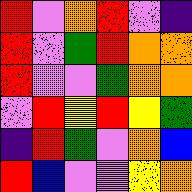[["red", "violet", "orange", "red", "violet", "indigo"], ["red", "violet", "green", "red", "orange", "orange"], ["red", "violet", "violet", "green", "orange", "orange"], ["violet", "red", "yellow", "red", "yellow", "green"], ["indigo", "red", "green", "violet", "orange", "blue"], ["red", "blue", "violet", "violet", "yellow", "orange"]]